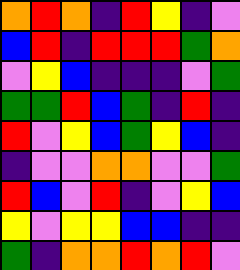[["orange", "red", "orange", "indigo", "red", "yellow", "indigo", "violet"], ["blue", "red", "indigo", "red", "red", "red", "green", "orange"], ["violet", "yellow", "blue", "indigo", "indigo", "indigo", "violet", "green"], ["green", "green", "red", "blue", "green", "indigo", "red", "indigo"], ["red", "violet", "yellow", "blue", "green", "yellow", "blue", "indigo"], ["indigo", "violet", "violet", "orange", "orange", "violet", "violet", "green"], ["red", "blue", "violet", "red", "indigo", "violet", "yellow", "blue"], ["yellow", "violet", "yellow", "yellow", "blue", "blue", "indigo", "indigo"], ["green", "indigo", "orange", "orange", "red", "orange", "red", "violet"]]